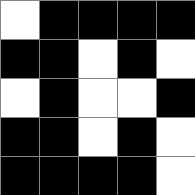[["white", "black", "black", "black", "black"], ["black", "black", "white", "black", "white"], ["white", "black", "white", "white", "black"], ["black", "black", "white", "black", "white"], ["black", "black", "black", "black", "white"]]